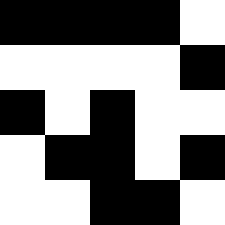[["black", "black", "black", "black", "white"], ["white", "white", "white", "white", "black"], ["black", "white", "black", "white", "white"], ["white", "black", "black", "white", "black"], ["white", "white", "black", "black", "white"]]